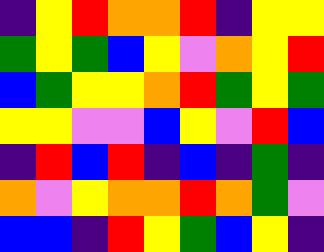[["indigo", "yellow", "red", "orange", "orange", "red", "indigo", "yellow", "yellow"], ["green", "yellow", "green", "blue", "yellow", "violet", "orange", "yellow", "red"], ["blue", "green", "yellow", "yellow", "orange", "red", "green", "yellow", "green"], ["yellow", "yellow", "violet", "violet", "blue", "yellow", "violet", "red", "blue"], ["indigo", "red", "blue", "red", "indigo", "blue", "indigo", "green", "indigo"], ["orange", "violet", "yellow", "orange", "orange", "red", "orange", "green", "violet"], ["blue", "blue", "indigo", "red", "yellow", "green", "blue", "yellow", "indigo"]]